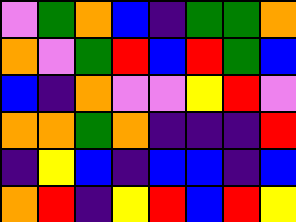[["violet", "green", "orange", "blue", "indigo", "green", "green", "orange"], ["orange", "violet", "green", "red", "blue", "red", "green", "blue"], ["blue", "indigo", "orange", "violet", "violet", "yellow", "red", "violet"], ["orange", "orange", "green", "orange", "indigo", "indigo", "indigo", "red"], ["indigo", "yellow", "blue", "indigo", "blue", "blue", "indigo", "blue"], ["orange", "red", "indigo", "yellow", "red", "blue", "red", "yellow"]]